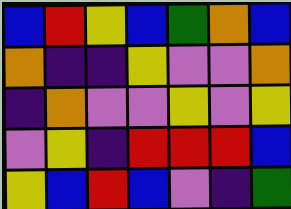[["blue", "red", "yellow", "blue", "green", "orange", "blue"], ["orange", "indigo", "indigo", "yellow", "violet", "violet", "orange"], ["indigo", "orange", "violet", "violet", "yellow", "violet", "yellow"], ["violet", "yellow", "indigo", "red", "red", "red", "blue"], ["yellow", "blue", "red", "blue", "violet", "indigo", "green"]]